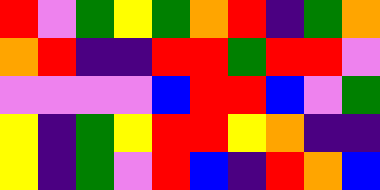[["red", "violet", "green", "yellow", "green", "orange", "red", "indigo", "green", "orange"], ["orange", "red", "indigo", "indigo", "red", "red", "green", "red", "red", "violet"], ["violet", "violet", "violet", "violet", "blue", "red", "red", "blue", "violet", "green"], ["yellow", "indigo", "green", "yellow", "red", "red", "yellow", "orange", "indigo", "indigo"], ["yellow", "indigo", "green", "violet", "red", "blue", "indigo", "red", "orange", "blue"]]